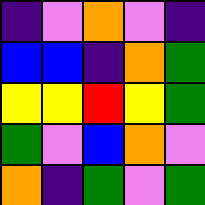[["indigo", "violet", "orange", "violet", "indigo"], ["blue", "blue", "indigo", "orange", "green"], ["yellow", "yellow", "red", "yellow", "green"], ["green", "violet", "blue", "orange", "violet"], ["orange", "indigo", "green", "violet", "green"]]